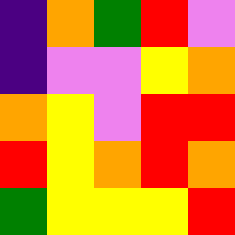[["indigo", "orange", "green", "red", "violet"], ["indigo", "violet", "violet", "yellow", "orange"], ["orange", "yellow", "violet", "red", "red"], ["red", "yellow", "orange", "red", "orange"], ["green", "yellow", "yellow", "yellow", "red"]]